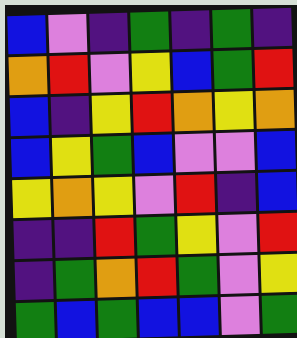[["blue", "violet", "indigo", "green", "indigo", "green", "indigo"], ["orange", "red", "violet", "yellow", "blue", "green", "red"], ["blue", "indigo", "yellow", "red", "orange", "yellow", "orange"], ["blue", "yellow", "green", "blue", "violet", "violet", "blue"], ["yellow", "orange", "yellow", "violet", "red", "indigo", "blue"], ["indigo", "indigo", "red", "green", "yellow", "violet", "red"], ["indigo", "green", "orange", "red", "green", "violet", "yellow"], ["green", "blue", "green", "blue", "blue", "violet", "green"]]